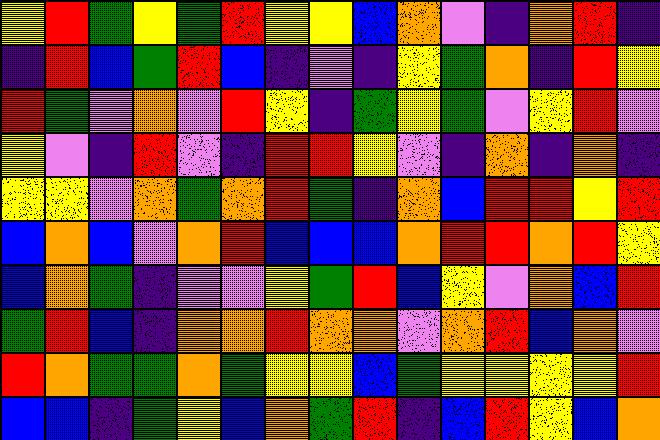[["yellow", "red", "green", "yellow", "green", "red", "yellow", "yellow", "blue", "orange", "violet", "indigo", "orange", "red", "indigo"], ["indigo", "red", "blue", "green", "red", "blue", "indigo", "violet", "indigo", "yellow", "green", "orange", "indigo", "red", "yellow"], ["red", "green", "violet", "orange", "violet", "red", "yellow", "indigo", "green", "yellow", "green", "violet", "yellow", "red", "violet"], ["yellow", "violet", "indigo", "red", "violet", "indigo", "red", "red", "yellow", "violet", "indigo", "orange", "indigo", "orange", "indigo"], ["yellow", "yellow", "violet", "orange", "green", "orange", "red", "green", "indigo", "orange", "blue", "red", "red", "yellow", "red"], ["blue", "orange", "blue", "violet", "orange", "red", "blue", "blue", "blue", "orange", "red", "red", "orange", "red", "yellow"], ["blue", "orange", "green", "indigo", "violet", "violet", "yellow", "green", "red", "blue", "yellow", "violet", "orange", "blue", "red"], ["green", "red", "blue", "indigo", "orange", "orange", "red", "orange", "orange", "violet", "orange", "red", "blue", "orange", "violet"], ["red", "orange", "green", "green", "orange", "green", "yellow", "yellow", "blue", "green", "yellow", "yellow", "yellow", "yellow", "red"], ["blue", "blue", "indigo", "green", "yellow", "blue", "orange", "green", "red", "indigo", "blue", "red", "yellow", "blue", "orange"]]